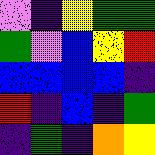[["violet", "indigo", "yellow", "green", "green"], ["green", "violet", "blue", "yellow", "red"], ["blue", "blue", "blue", "blue", "indigo"], ["red", "indigo", "blue", "indigo", "green"], ["indigo", "green", "indigo", "orange", "yellow"]]